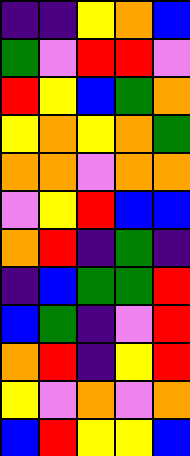[["indigo", "indigo", "yellow", "orange", "blue"], ["green", "violet", "red", "red", "violet"], ["red", "yellow", "blue", "green", "orange"], ["yellow", "orange", "yellow", "orange", "green"], ["orange", "orange", "violet", "orange", "orange"], ["violet", "yellow", "red", "blue", "blue"], ["orange", "red", "indigo", "green", "indigo"], ["indigo", "blue", "green", "green", "red"], ["blue", "green", "indigo", "violet", "red"], ["orange", "red", "indigo", "yellow", "red"], ["yellow", "violet", "orange", "violet", "orange"], ["blue", "red", "yellow", "yellow", "blue"]]